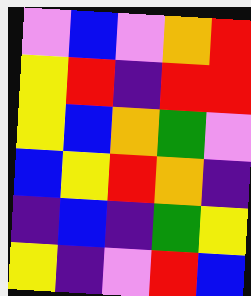[["violet", "blue", "violet", "orange", "red"], ["yellow", "red", "indigo", "red", "red"], ["yellow", "blue", "orange", "green", "violet"], ["blue", "yellow", "red", "orange", "indigo"], ["indigo", "blue", "indigo", "green", "yellow"], ["yellow", "indigo", "violet", "red", "blue"]]